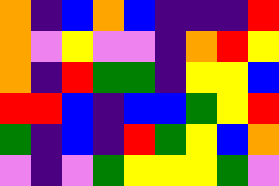[["orange", "indigo", "blue", "orange", "blue", "indigo", "indigo", "indigo", "red"], ["orange", "violet", "yellow", "violet", "violet", "indigo", "orange", "red", "yellow"], ["orange", "indigo", "red", "green", "green", "indigo", "yellow", "yellow", "blue"], ["red", "red", "blue", "indigo", "blue", "blue", "green", "yellow", "red"], ["green", "indigo", "blue", "indigo", "red", "green", "yellow", "blue", "orange"], ["violet", "indigo", "violet", "green", "yellow", "yellow", "yellow", "green", "violet"]]